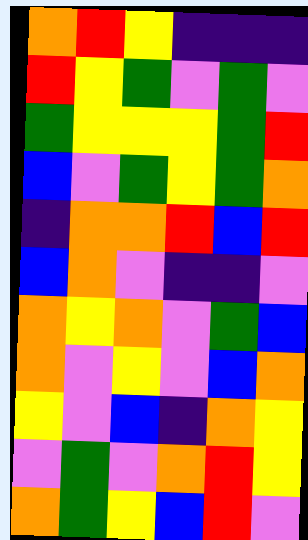[["orange", "red", "yellow", "indigo", "indigo", "indigo"], ["red", "yellow", "green", "violet", "green", "violet"], ["green", "yellow", "yellow", "yellow", "green", "red"], ["blue", "violet", "green", "yellow", "green", "orange"], ["indigo", "orange", "orange", "red", "blue", "red"], ["blue", "orange", "violet", "indigo", "indigo", "violet"], ["orange", "yellow", "orange", "violet", "green", "blue"], ["orange", "violet", "yellow", "violet", "blue", "orange"], ["yellow", "violet", "blue", "indigo", "orange", "yellow"], ["violet", "green", "violet", "orange", "red", "yellow"], ["orange", "green", "yellow", "blue", "red", "violet"]]